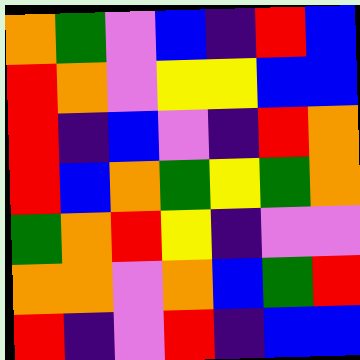[["orange", "green", "violet", "blue", "indigo", "red", "blue"], ["red", "orange", "violet", "yellow", "yellow", "blue", "blue"], ["red", "indigo", "blue", "violet", "indigo", "red", "orange"], ["red", "blue", "orange", "green", "yellow", "green", "orange"], ["green", "orange", "red", "yellow", "indigo", "violet", "violet"], ["orange", "orange", "violet", "orange", "blue", "green", "red"], ["red", "indigo", "violet", "red", "indigo", "blue", "blue"]]